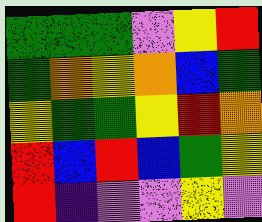[["green", "green", "green", "violet", "yellow", "red"], ["green", "orange", "yellow", "orange", "blue", "green"], ["yellow", "green", "green", "yellow", "red", "orange"], ["red", "blue", "red", "blue", "green", "yellow"], ["red", "indigo", "violet", "violet", "yellow", "violet"]]